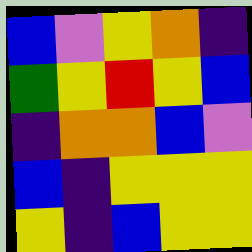[["blue", "violet", "yellow", "orange", "indigo"], ["green", "yellow", "red", "yellow", "blue"], ["indigo", "orange", "orange", "blue", "violet"], ["blue", "indigo", "yellow", "yellow", "yellow"], ["yellow", "indigo", "blue", "yellow", "yellow"]]